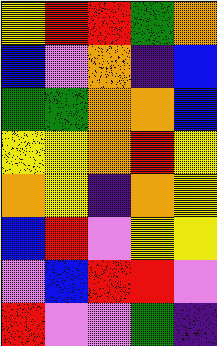[["yellow", "red", "red", "green", "orange"], ["blue", "violet", "orange", "indigo", "blue"], ["green", "green", "orange", "orange", "blue"], ["yellow", "yellow", "orange", "red", "yellow"], ["orange", "yellow", "indigo", "orange", "yellow"], ["blue", "red", "violet", "yellow", "yellow"], ["violet", "blue", "red", "red", "violet"], ["red", "violet", "violet", "green", "indigo"]]